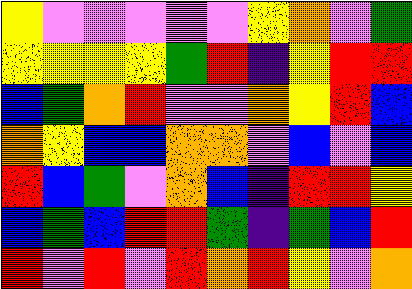[["yellow", "violet", "violet", "violet", "violet", "violet", "yellow", "orange", "violet", "green"], ["yellow", "yellow", "yellow", "yellow", "green", "red", "indigo", "yellow", "red", "red"], ["blue", "green", "orange", "red", "violet", "violet", "orange", "yellow", "red", "blue"], ["orange", "yellow", "blue", "blue", "orange", "orange", "violet", "blue", "violet", "blue"], ["red", "blue", "green", "violet", "orange", "blue", "indigo", "red", "red", "yellow"], ["blue", "green", "blue", "red", "red", "green", "indigo", "green", "blue", "red"], ["red", "violet", "red", "violet", "red", "orange", "red", "yellow", "violet", "orange"]]